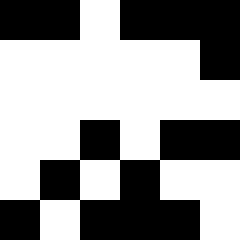[["black", "black", "white", "black", "black", "black"], ["white", "white", "white", "white", "white", "black"], ["white", "white", "white", "white", "white", "white"], ["white", "white", "black", "white", "black", "black"], ["white", "black", "white", "black", "white", "white"], ["black", "white", "black", "black", "black", "white"]]